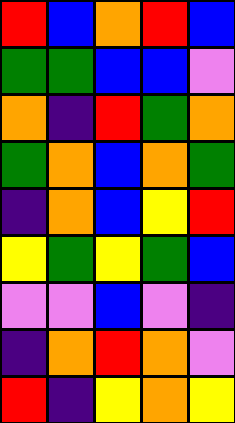[["red", "blue", "orange", "red", "blue"], ["green", "green", "blue", "blue", "violet"], ["orange", "indigo", "red", "green", "orange"], ["green", "orange", "blue", "orange", "green"], ["indigo", "orange", "blue", "yellow", "red"], ["yellow", "green", "yellow", "green", "blue"], ["violet", "violet", "blue", "violet", "indigo"], ["indigo", "orange", "red", "orange", "violet"], ["red", "indigo", "yellow", "orange", "yellow"]]